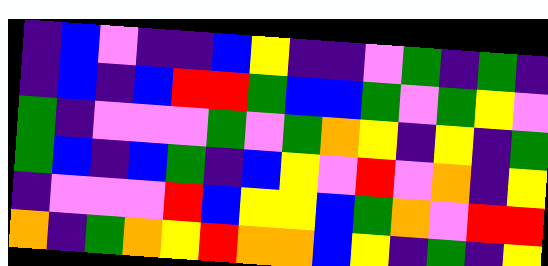[["indigo", "blue", "violet", "indigo", "indigo", "blue", "yellow", "indigo", "indigo", "violet", "green", "indigo", "green", "indigo"], ["indigo", "blue", "indigo", "blue", "red", "red", "green", "blue", "blue", "green", "violet", "green", "yellow", "violet"], ["green", "indigo", "violet", "violet", "violet", "green", "violet", "green", "orange", "yellow", "indigo", "yellow", "indigo", "green"], ["green", "blue", "indigo", "blue", "green", "indigo", "blue", "yellow", "violet", "red", "violet", "orange", "indigo", "yellow"], ["indigo", "violet", "violet", "violet", "red", "blue", "yellow", "yellow", "blue", "green", "orange", "violet", "red", "red"], ["orange", "indigo", "green", "orange", "yellow", "red", "orange", "orange", "blue", "yellow", "indigo", "green", "indigo", "yellow"]]